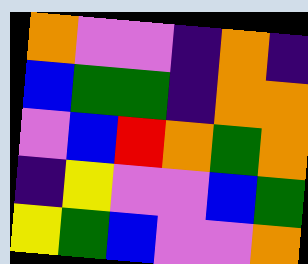[["orange", "violet", "violet", "indigo", "orange", "indigo"], ["blue", "green", "green", "indigo", "orange", "orange"], ["violet", "blue", "red", "orange", "green", "orange"], ["indigo", "yellow", "violet", "violet", "blue", "green"], ["yellow", "green", "blue", "violet", "violet", "orange"]]